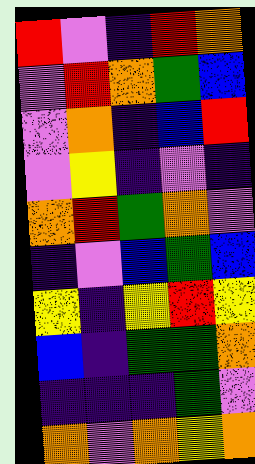[["red", "violet", "indigo", "red", "orange"], ["violet", "red", "orange", "green", "blue"], ["violet", "orange", "indigo", "blue", "red"], ["violet", "yellow", "indigo", "violet", "indigo"], ["orange", "red", "green", "orange", "violet"], ["indigo", "violet", "blue", "green", "blue"], ["yellow", "indigo", "yellow", "red", "yellow"], ["blue", "indigo", "green", "green", "orange"], ["indigo", "indigo", "indigo", "green", "violet"], ["orange", "violet", "orange", "yellow", "orange"]]